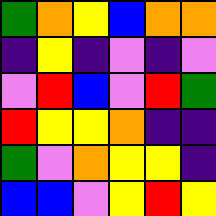[["green", "orange", "yellow", "blue", "orange", "orange"], ["indigo", "yellow", "indigo", "violet", "indigo", "violet"], ["violet", "red", "blue", "violet", "red", "green"], ["red", "yellow", "yellow", "orange", "indigo", "indigo"], ["green", "violet", "orange", "yellow", "yellow", "indigo"], ["blue", "blue", "violet", "yellow", "red", "yellow"]]